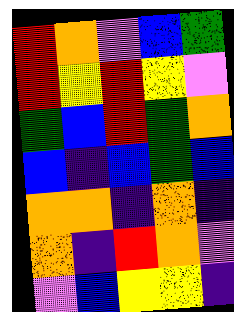[["red", "orange", "violet", "blue", "green"], ["red", "yellow", "red", "yellow", "violet"], ["green", "blue", "red", "green", "orange"], ["blue", "indigo", "blue", "green", "blue"], ["orange", "orange", "indigo", "orange", "indigo"], ["orange", "indigo", "red", "orange", "violet"], ["violet", "blue", "yellow", "yellow", "indigo"]]